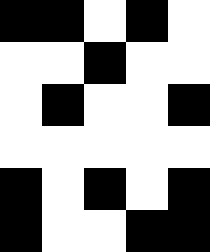[["black", "black", "white", "black", "white"], ["white", "white", "black", "white", "white"], ["white", "black", "white", "white", "black"], ["white", "white", "white", "white", "white"], ["black", "white", "black", "white", "black"], ["black", "white", "white", "black", "black"]]